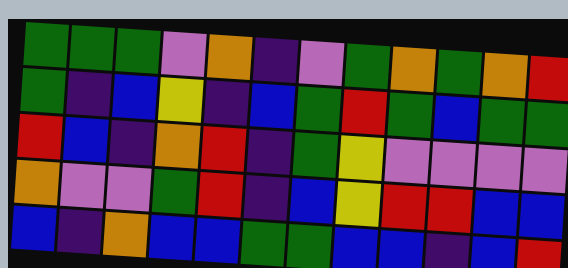[["green", "green", "green", "violet", "orange", "indigo", "violet", "green", "orange", "green", "orange", "red"], ["green", "indigo", "blue", "yellow", "indigo", "blue", "green", "red", "green", "blue", "green", "green"], ["red", "blue", "indigo", "orange", "red", "indigo", "green", "yellow", "violet", "violet", "violet", "violet"], ["orange", "violet", "violet", "green", "red", "indigo", "blue", "yellow", "red", "red", "blue", "blue"], ["blue", "indigo", "orange", "blue", "blue", "green", "green", "blue", "blue", "indigo", "blue", "red"]]